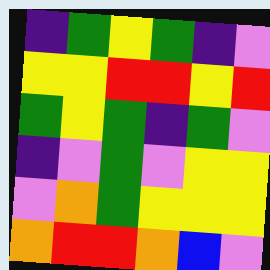[["indigo", "green", "yellow", "green", "indigo", "violet"], ["yellow", "yellow", "red", "red", "yellow", "red"], ["green", "yellow", "green", "indigo", "green", "violet"], ["indigo", "violet", "green", "violet", "yellow", "yellow"], ["violet", "orange", "green", "yellow", "yellow", "yellow"], ["orange", "red", "red", "orange", "blue", "violet"]]